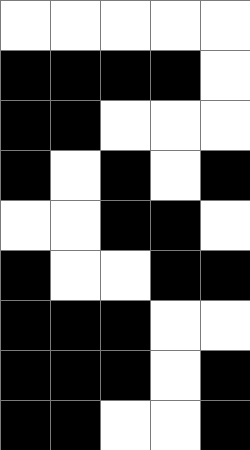[["white", "white", "white", "white", "white"], ["black", "black", "black", "black", "white"], ["black", "black", "white", "white", "white"], ["black", "white", "black", "white", "black"], ["white", "white", "black", "black", "white"], ["black", "white", "white", "black", "black"], ["black", "black", "black", "white", "white"], ["black", "black", "black", "white", "black"], ["black", "black", "white", "white", "black"]]